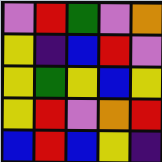[["violet", "red", "green", "violet", "orange"], ["yellow", "indigo", "blue", "red", "violet"], ["yellow", "green", "yellow", "blue", "yellow"], ["yellow", "red", "violet", "orange", "red"], ["blue", "red", "blue", "yellow", "indigo"]]